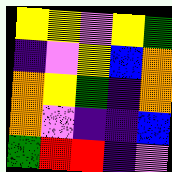[["yellow", "yellow", "violet", "yellow", "green"], ["indigo", "violet", "yellow", "blue", "orange"], ["orange", "yellow", "green", "indigo", "orange"], ["orange", "violet", "indigo", "indigo", "blue"], ["green", "red", "red", "indigo", "violet"]]